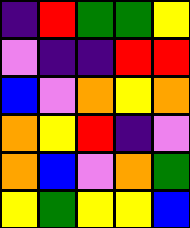[["indigo", "red", "green", "green", "yellow"], ["violet", "indigo", "indigo", "red", "red"], ["blue", "violet", "orange", "yellow", "orange"], ["orange", "yellow", "red", "indigo", "violet"], ["orange", "blue", "violet", "orange", "green"], ["yellow", "green", "yellow", "yellow", "blue"]]